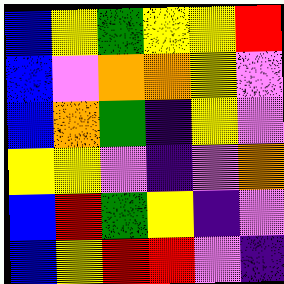[["blue", "yellow", "green", "yellow", "yellow", "red"], ["blue", "violet", "orange", "orange", "yellow", "violet"], ["blue", "orange", "green", "indigo", "yellow", "violet"], ["yellow", "yellow", "violet", "indigo", "violet", "orange"], ["blue", "red", "green", "yellow", "indigo", "violet"], ["blue", "yellow", "red", "red", "violet", "indigo"]]